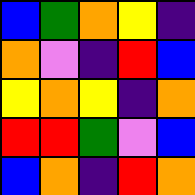[["blue", "green", "orange", "yellow", "indigo"], ["orange", "violet", "indigo", "red", "blue"], ["yellow", "orange", "yellow", "indigo", "orange"], ["red", "red", "green", "violet", "blue"], ["blue", "orange", "indigo", "red", "orange"]]